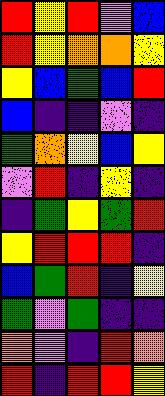[["red", "yellow", "red", "violet", "blue"], ["red", "yellow", "orange", "orange", "yellow"], ["yellow", "blue", "green", "blue", "red"], ["blue", "indigo", "indigo", "violet", "indigo"], ["green", "orange", "yellow", "blue", "yellow"], ["violet", "red", "indigo", "yellow", "indigo"], ["indigo", "green", "yellow", "green", "red"], ["yellow", "red", "red", "red", "indigo"], ["blue", "green", "red", "indigo", "yellow"], ["green", "violet", "green", "indigo", "indigo"], ["orange", "violet", "indigo", "red", "orange"], ["red", "indigo", "red", "red", "yellow"]]